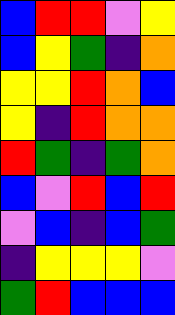[["blue", "red", "red", "violet", "yellow"], ["blue", "yellow", "green", "indigo", "orange"], ["yellow", "yellow", "red", "orange", "blue"], ["yellow", "indigo", "red", "orange", "orange"], ["red", "green", "indigo", "green", "orange"], ["blue", "violet", "red", "blue", "red"], ["violet", "blue", "indigo", "blue", "green"], ["indigo", "yellow", "yellow", "yellow", "violet"], ["green", "red", "blue", "blue", "blue"]]